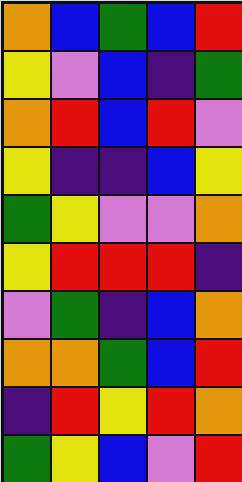[["orange", "blue", "green", "blue", "red"], ["yellow", "violet", "blue", "indigo", "green"], ["orange", "red", "blue", "red", "violet"], ["yellow", "indigo", "indigo", "blue", "yellow"], ["green", "yellow", "violet", "violet", "orange"], ["yellow", "red", "red", "red", "indigo"], ["violet", "green", "indigo", "blue", "orange"], ["orange", "orange", "green", "blue", "red"], ["indigo", "red", "yellow", "red", "orange"], ["green", "yellow", "blue", "violet", "red"]]